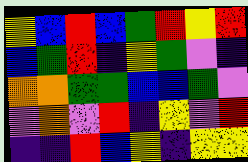[["yellow", "blue", "red", "blue", "green", "red", "yellow", "red"], ["blue", "green", "red", "indigo", "yellow", "green", "violet", "indigo"], ["orange", "orange", "green", "green", "blue", "blue", "green", "violet"], ["violet", "orange", "violet", "red", "indigo", "yellow", "violet", "red"], ["indigo", "indigo", "red", "blue", "yellow", "indigo", "yellow", "yellow"]]